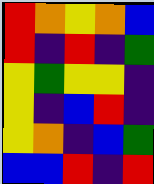[["red", "orange", "yellow", "orange", "blue"], ["red", "indigo", "red", "indigo", "green"], ["yellow", "green", "yellow", "yellow", "indigo"], ["yellow", "indigo", "blue", "red", "indigo"], ["yellow", "orange", "indigo", "blue", "green"], ["blue", "blue", "red", "indigo", "red"]]